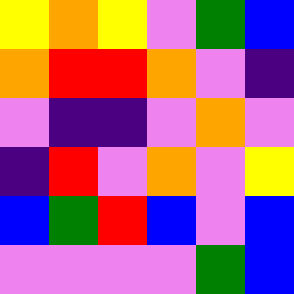[["yellow", "orange", "yellow", "violet", "green", "blue"], ["orange", "red", "red", "orange", "violet", "indigo"], ["violet", "indigo", "indigo", "violet", "orange", "violet"], ["indigo", "red", "violet", "orange", "violet", "yellow"], ["blue", "green", "red", "blue", "violet", "blue"], ["violet", "violet", "violet", "violet", "green", "blue"]]